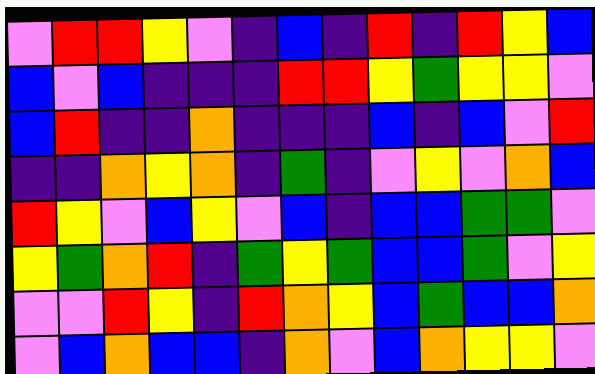[["violet", "red", "red", "yellow", "violet", "indigo", "blue", "indigo", "red", "indigo", "red", "yellow", "blue"], ["blue", "violet", "blue", "indigo", "indigo", "indigo", "red", "red", "yellow", "green", "yellow", "yellow", "violet"], ["blue", "red", "indigo", "indigo", "orange", "indigo", "indigo", "indigo", "blue", "indigo", "blue", "violet", "red"], ["indigo", "indigo", "orange", "yellow", "orange", "indigo", "green", "indigo", "violet", "yellow", "violet", "orange", "blue"], ["red", "yellow", "violet", "blue", "yellow", "violet", "blue", "indigo", "blue", "blue", "green", "green", "violet"], ["yellow", "green", "orange", "red", "indigo", "green", "yellow", "green", "blue", "blue", "green", "violet", "yellow"], ["violet", "violet", "red", "yellow", "indigo", "red", "orange", "yellow", "blue", "green", "blue", "blue", "orange"], ["violet", "blue", "orange", "blue", "blue", "indigo", "orange", "violet", "blue", "orange", "yellow", "yellow", "violet"]]